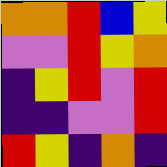[["orange", "orange", "red", "blue", "yellow"], ["violet", "violet", "red", "yellow", "orange"], ["indigo", "yellow", "red", "violet", "red"], ["indigo", "indigo", "violet", "violet", "red"], ["red", "yellow", "indigo", "orange", "indigo"]]